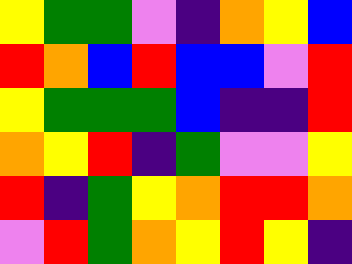[["yellow", "green", "green", "violet", "indigo", "orange", "yellow", "blue"], ["red", "orange", "blue", "red", "blue", "blue", "violet", "red"], ["yellow", "green", "green", "green", "blue", "indigo", "indigo", "red"], ["orange", "yellow", "red", "indigo", "green", "violet", "violet", "yellow"], ["red", "indigo", "green", "yellow", "orange", "red", "red", "orange"], ["violet", "red", "green", "orange", "yellow", "red", "yellow", "indigo"]]